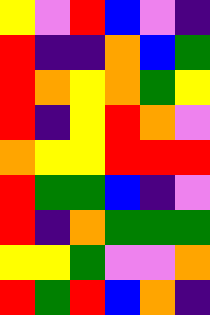[["yellow", "violet", "red", "blue", "violet", "indigo"], ["red", "indigo", "indigo", "orange", "blue", "green"], ["red", "orange", "yellow", "orange", "green", "yellow"], ["red", "indigo", "yellow", "red", "orange", "violet"], ["orange", "yellow", "yellow", "red", "red", "red"], ["red", "green", "green", "blue", "indigo", "violet"], ["red", "indigo", "orange", "green", "green", "green"], ["yellow", "yellow", "green", "violet", "violet", "orange"], ["red", "green", "red", "blue", "orange", "indigo"]]